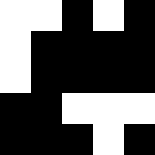[["white", "white", "black", "white", "black"], ["white", "black", "black", "black", "black"], ["white", "black", "black", "black", "black"], ["black", "black", "white", "white", "white"], ["black", "black", "black", "white", "black"]]